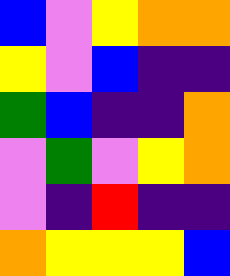[["blue", "violet", "yellow", "orange", "orange"], ["yellow", "violet", "blue", "indigo", "indigo"], ["green", "blue", "indigo", "indigo", "orange"], ["violet", "green", "violet", "yellow", "orange"], ["violet", "indigo", "red", "indigo", "indigo"], ["orange", "yellow", "yellow", "yellow", "blue"]]